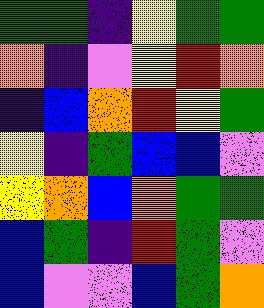[["green", "green", "indigo", "yellow", "green", "green"], ["orange", "indigo", "violet", "yellow", "red", "orange"], ["indigo", "blue", "orange", "red", "yellow", "green"], ["yellow", "indigo", "green", "blue", "blue", "violet"], ["yellow", "orange", "blue", "orange", "green", "green"], ["blue", "green", "indigo", "red", "green", "violet"], ["blue", "violet", "violet", "blue", "green", "orange"]]